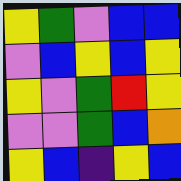[["yellow", "green", "violet", "blue", "blue"], ["violet", "blue", "yellow", "blue", "yellow"], ["yellow", "violet", "green", "red", "yellow"], ["violet", "violet", "green", "blue", "orange"], ["yellow", "blue", "indigo", "yellow", "blue"]]